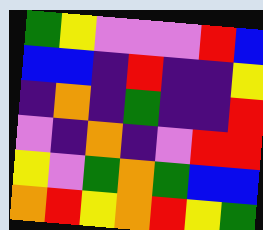[["green", "yellow", "violet", "violet", "violet", "red", "blue"], ["blue", "blue", "indigo", "red", "indigo", "indigo", "yellow"], ["indigo", "orange", "indigo", "green", "indigo", "indigo", "red"], ["violet", "indigo", "orange", "indigo", "violet", "red", "red"], ["yellow", "violet", "green", "orange", "green", "blue", "blue"], ["orange", "red", "yellow", "orange", "red", "yellow", "green"]]